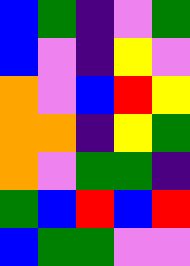[["blue", "green", "indigo", "violet", "green"], ["blue", "violet", "indigo", "yellow", "violet"], ["orange", "violet", "blue", "red", "yellow"], ["orange", "orange", "indigo", "yellow", "green"], ["orange", "violet", "green", "green", "indigo"], ["green", "blue", "red", "blue", "red"], ["blue", "green", "green", "violet", "violet"]]